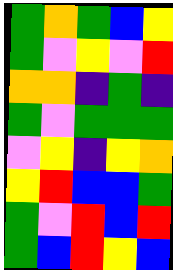[["green", "orange", "green", "blue", "yellow"], ["green", "violet", "yellow", "violet", "red"], ["orange", "orange", "indigo", "green", "indigo"], ["green", "violet", "green", "green", "green"], ["violet", "yellow", "indigo", "yellow", "orange"], ["yellow", "red", "blue", "blue", "green"], ["green", "violet", "red", "blue", "red"], ["green", "blue", "red", "yellow", "blue"]]